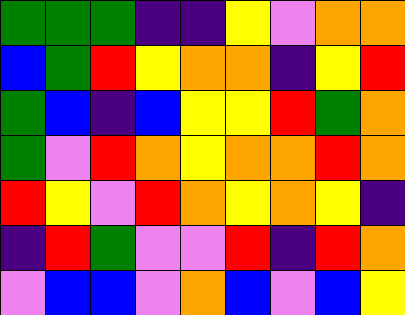[["green", "green", "green", "indigo", "indigo", "yellow", "violet", "orange", "orange"], ["blue", "green", "red", "yellow", "orange", "orange", "indigo", "yellow", "red"], ["green", "blue", "indigo", "blue", "yellow", "yellow", "red", "green", "orange"], ["green", "violet", "red", "orange", "yellow", "orange", "orange", "red", "orange"], ["red", "yellow", "violet", "red", "orange", "yellow", "orange", "yellow", "indigo"], ["indigo", "red", "green", "violet", "violet", "red", "indigo", "red", "orange"], ["violet", "blue", "blue", "violet", "orange", "blue", "violet", "blue", "yellow"]]